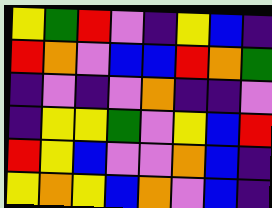[["yellow", "green", "red", "violet", "indigo", "yellow", "blue", "indigo"], ["red", "orange", "violet", "blue", "blue", "red", "orange", "green"], ["indigo", "violet", "indigo", "violet", "orange", "indigo", "indigo", "violet"], ["indigo", "yellow", "yellow", "green", "violet", "yellow", "blue", "red"], ["red", "yellow", "blue", "violet", "violet", "orange", "blue", "indigo"], ["yellow", "orange", "yellow", "blue", "orange", "violet", "blue", "indigo"]]